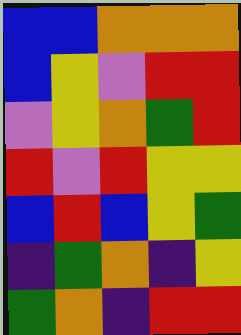[["blue", "blue", "orange", "orange", "orange"], ["blue", "yellow", "violet", "red", "red"], ["violet", "yellow", "orange", "green", "red"], ["red", "violet", "red", "yellow", "yellow"], ["blue", "red", "blue", "yellow", "green"], ["indigo", "green", "orange", "indigo", "yellow"], ["green", "orange", "indigo", "red", "red"]]